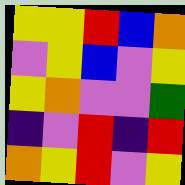[["yellow", "yellow", "red", "blue", "orange"], ["violet", "yellow", "blue", "violet", "yellow"], ["yellow", "orange", "violet", "violet", "green"], ["indigo", "violet", "red", "indigo", "red"], ["orange", "yellow", "red", "violet", "yellow"]]